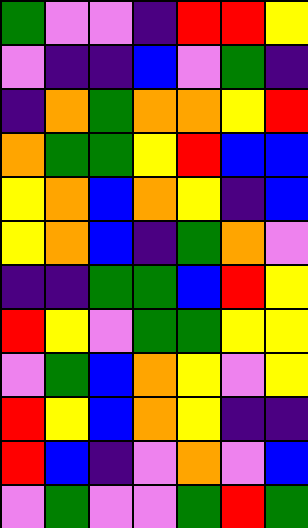[["green", "violet", "violet", "indigo", "red", "red", "yellow"], ["violet", "indigo", "indigo", "blue", "violet", "green", "indigo"], ["indigo", "orange", "green", "orange", "orange", "yellow", "red"], ["orange", "green", "green", "yellow", "red", "blue", "blue"], ["yellow", "orange", "blue", "orange", "yellow", "indigo", "blue"], ["yellow", "orange", "blue", "indigo", "green", "orange", "violet"], ["indigo", "indigo", "green", "green", "blue", "red", "yellow"], ["red", "yellow", "violet", "green", "green", "yellow", "yellow"], ["violet", "green", "blue", "orange", "yellow", "violet", "yellow"], ["red", "yellow", "blue", "orange", "yellow", "indigo", "indigo"], ["red", "blue", "indigo", "violet", "orange", "violet", "blue"], ["violet", "green", "violet", "violet", "green", "red", "green"]]